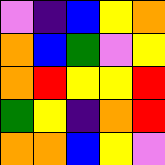[["violet", "indigo", "blue", "yellow", "orange"], ["orange", "blue", "green", "violet", "yellow"], ["orange", "red", "yellow", "yellow", "red"], ["green", "yellow", "indigo", "orange", "red"], ["orange", "orange", "blue", "yellow", "violet"]]